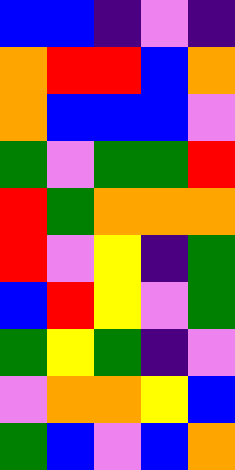[["blue", "blue", "indigo", "violet", "indigo"], ["orange", "red", "red", "blue", "orange"], ["orange", "blue", "blue", "blue", "violet"], ["green", "violet", "green", "green", "red"], ["red", "green", "orange", "orange", "orange"], ["red", "violet", "yellow", "indigo", "green"], ["blue", "red", "yellow", "violet", "green"], ["green", "yellow", "green", "indigo", "violet"], ["violet", "orange", "orange", "yellow", "blue"], ["green", "blue", "violet", "blue", "orange"]]